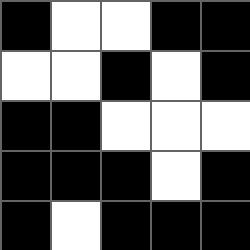[["black", "white", "white", "black", "black"], ["white", "white", "black", "white", "black"], ["black", "black", "white", "white", "white"], ["black", "black", "black", "white", "black"], ["black", "white", "black", "black", "black"]]